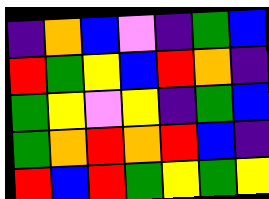[["indigo", "orange", "blue", "violet", "indigo", "green", "blue"], ["red", "green", "yellow", "blue", "red", "orange", "indigo"], ["green", "yellow", "violet", "yellow", "indigo", "green", "blue"], ["green", "orange", "red", "orange", "red", "blue", "indigo"], ["red", "blue", "red", "green", "yellow", "green", "yellow"]]